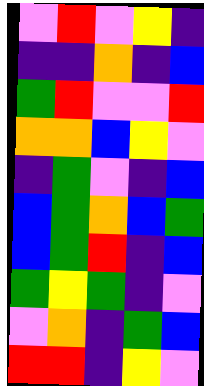[["violet", "red", "violet", "yellow", "indigo"], ["indigo", "indigo", "orange", "indigo", "blue"], ["green", "red", "violet", "violet", "red"], ["orange", "orange", "blue", "yellow", "violet"], ["indigo", "green", "violet", "indigo", "blue"], ["blue", "green", "orange", "blue", "green"], ["blue", "green", "red", "indigo", "blue"], ["green", "yellow", "green", "indigo", "violet"], ["violet", "orange", "indigo", "green", "blue"], ["red", "red", "indigo", "yellow", "violet"]]